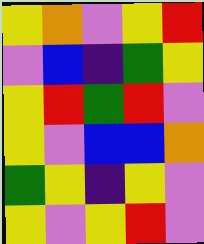[["yellow", "orange", "violet", "yellow", "red"], ["violet", "blue", "indigo", "green", "yellow"], ["yellow", "red", "green", "red", "violet"], ["yellow", "violet", "blue", "blue", "orange"], ["green", "yellow", "indigo", "yellow", "violet"], ["yellow", "violet", "yellow", "red", "violet"]]